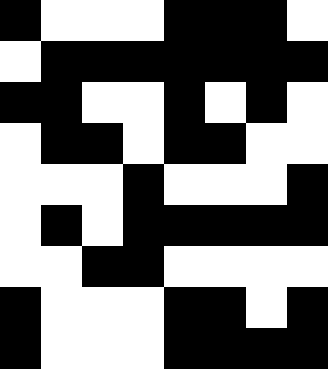[["black", "white", "white", "white", "black", "black", "black", "white"], ["white", "black", "black", "black", "black", "black", "black", "black"], ["black", "black", "white", "white", "black", "white", "black", "white"], ["white", "black", "black", "white", "black", "black", "white", "white"], ["white", "white", "white", "black", "white", "white", "white", "black"], ["white", "black", "white", "black", "black", "black", "black", "black"], ["white", "white", "black", "black", "white", "white", "white", "white"], ["black", "white", "white", "white", "black", "black", "white", "black"], ["black", "white", "white", "white", "black", "black", "black", "black"]]